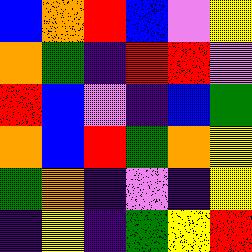[["blue", "orange", "red", "blue", "violet", "yellow"], ["orange", "green", "indigo", "red", "red", "violet"], ["red", "blue", "violet", "indigo", "blue", "green"], ["orange", "blue", "red", "green", "orange", "yellow"], ["green", "orange", "indigo", "violet", "indigo", "yellow"], ["indigo", "yellow", "indigo", "green", "yellow", "red"]]